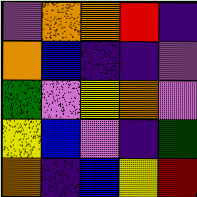[["violet", "orange", "orange", "red", "indigo"], ["orange", "blue", "indigo", "indigo", "violet"], ["green", "violet", "yellow", "orange", "violet"], ["yellow", "blue", "violet", "indigo", "green"], ["orange", "indigo", "blue", "yellow", "red"]]